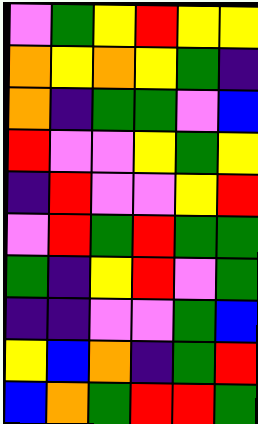[["violet", "green", "yellow", "red", "yellow", "yellow"], ["orange", "yellow", "orange", "yellow", "green", "indigo"], ["orange", "indigo", "green", "green", "violet", "blue"], ["red", "violet", "violet", "yellow", "green", "yellow"], ["indigo", "red", "violet", "violet", "yellow", "red"], ["violet", "red", "green", "red", "green", "green"], ["green", "indigo", "yellow", "red", "violet", "green"], ["indigo", "indigo", "violet", "violet", "green", "blue"], ["yellow", "blue", "orange", "indigo", "green", "red"], ["blue", "orange", "green", "red", "red", "green"]]